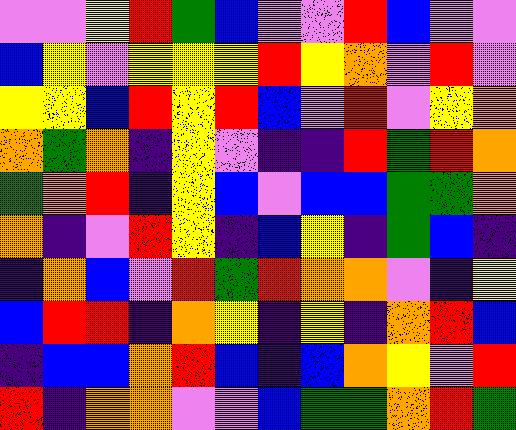[["violet", "violet", "yellow", "red", "green", "blue", "violet", "violet", "red", "blue", "violet", "violet"], ["blue", "yellow", "violet", "yellow", "yellow", "yellow", "red", "yellow", "orange", "violet", "red", "violet"], ["yellow", "yellow", "blue", "red", "yellow", "red", "blue", "violet", "red", "violet", "yellow", "orange"], ["orange", "green", "orange", "indigo", "yellow", "violet", "indigo", "indigo", "red", "green", "red", "orange"], ["green", "orange", "red", "indigo", "yellow", "blue", "violet", "blue", "blue", "green", "green", "orange"], ["orange", "indigo", "violet", "red", "yellow", "indigo", "blue", "yellow", "indigo", "green", "blue", "indigo"], ["indigo", "orange", "blue", "violet", "red", "green", "red", "orange", "orange", "violet", "indigo", "yellow"], ["blue", "red", "red", "indigo", "orange", "yellow", "indigo", "yellow", "indigo", "orange", "red", "blue"], ["indigo", "blue", "blue", "orange", "red", "blue", "indigo", "blue", "orange", "yellow", "violet", "red"], ["red", "indigo", "orange", "orange", "violet", "violet", "blue", "green", "green", "orange", "red", "green"]]